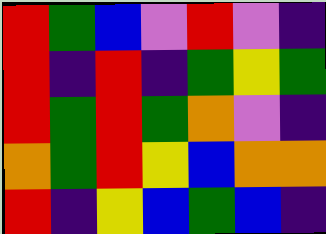[["red", "green", "blue", "violet", "red", "violet", "indigo"], ["red", "indigo", "red", "indigo", "green", "yellow", "green"], ["red", "green", "red", "green", "orange", "violet", "indigo"], ["orange", "green", "red", "yellow", "blue", "orange", "orange"], ["red", "indigo", "yellow", "blue", "green", "blue", "indigo"]]